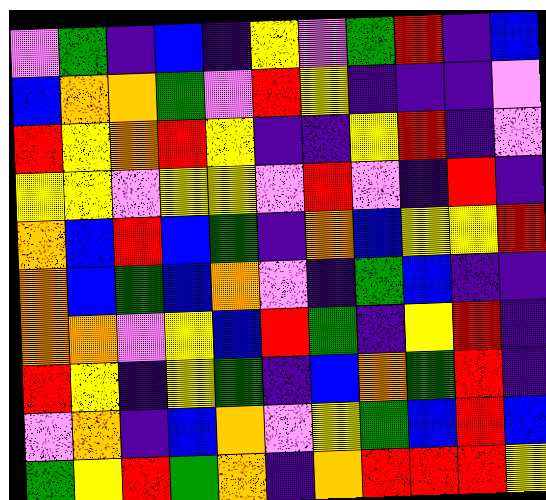[["violet", "green", "indigo", "blue", "indigo", "yellow", "violet", "green", "red", "indigo", "blue"], ["blue", "orange", "orange", "green", "violet", "red", "yellow", "indigo", "indigo", "indigo", "violet"], ["red", "yellow", "orange", "red", "yellow", "indigo", "indigo", "yellow", "red", "indigo", "violet"], ["yellow", "yellow", "violet", "yellow", "yellow", "violet", "red", "violet", "indigo", "red", "indigo"], ["orange", "blue", "red", "blue", "green", "indigo", "orange", "blue", "yellow", "yellow", "red"], ["orange", "blue", "green", "blue", "orange", "violet", "indigo", "green", "blue", "indigo", "indigo"], ["orange", "orange", "violet", "yellow", "blue", "red", "green", "indigo", "yellow", "red", "indigo"], ["red", "yellow", "indigo", "yellow", "green", "indigo", "blue", "orange", "green", "red", "indigo"], ["violet", "orange", "indigo", "blue", "orange", "violet", "yellow", "green", "blue", "red", "blue"], ["green", "yellow", "red", "green", "orange", "indigo", "orange", "red", "red", "red", "yellow"]]